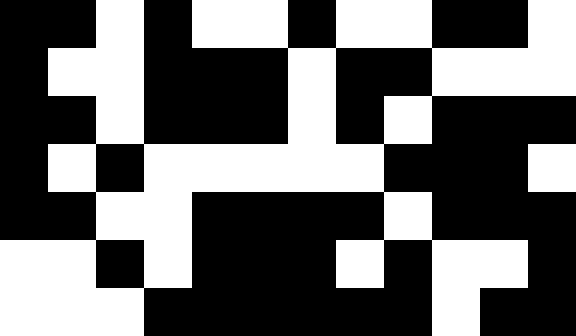[["black", "black", "white", "black", "white", "white", "black", "white", "white", "black", "black", "white"], ["black", "white", "white", "black", "black", "black", "white", "black", "black", "white", "white", "white"], ["black", "black", "white", "black", "black", "black", "white", "black", "white", "black", "black", "black"], ["black", "white", "black", "white", "white", "white", "white", "white", "black", "black", "black", "white"], ["black", "black", "white", "white", "black", "black", "black", "black", "white", "black", "black", "black"], ["white", "white", "black", "white", "black", "black", "black", "white", "black", "white", "white", "black"], ["white", "white", "white", "black", "black", "black", "black", "black", "black", "white", "black", "black"]]